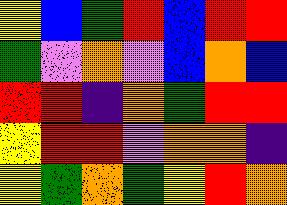[["yellow", "blue", "green", "red", "blue", "red", "red"], ["green", "violet", "orange", "violet", "blue", "orange", "blue"], ["red", "red", "indigo", "orange", "green", "red", "red"], ["yellow", "red", "red", "violet", "orange", "orange", "indigo"], ["yellow", "green", "orange", "green", "yellow", "red", "orange"]]